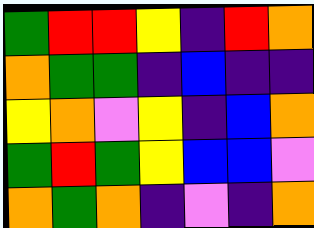[["green", "red", "red", "yellow", "indigo", "red", "orange"], ["orange", "green", "green", "indigo", "blue", "indigo", "indigo"], ["yellow", "orange", "violet", "yellow", "indigo", "blue", "orange"], ["green", "red", "green", "yellow", "blue", "blue", "violet"], ["orange", "green", "orange", "indigo", "violet", "indigo", "orange"]]